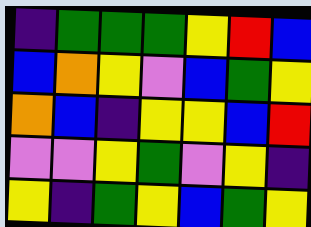[["indigo", "green", "green", "green", "yellow", "red", "blue"], ["blue", "orange", "yellow", "violet", "blue", "green", "yellow"], ["orange", "blue", "indigo", "yellow", "yellow", "blue", "red"], ["violet", "violet", "yellow", "green", "violet", "yellow", "indigo"], ["yellow", "indigo", "green", "yellow", "blue", "green", "yellow"]]